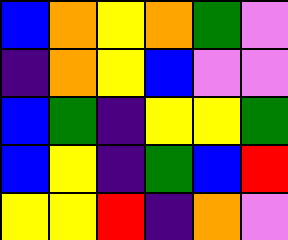[["blue", "orange", "yellow", "orange", "green", "violet"], ["indigo", "orange", "yellow", "blue", "violet", "violet"], ["blue", "green", "indigo", "yellow", "yellow", "green"], ["blue", "yellow", "indigo", "green", "blue", "red"], ["yellow", "yellow", "red", "indigo", "orange", "violet"]]